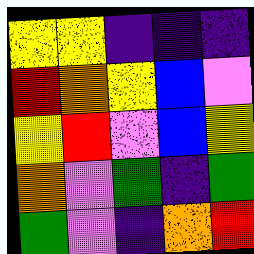[["yellow", "yellow", "indigo", "indigo", "indigo"], ["red", "orange", "yellow", "blue", "violet"], ["yellow", "red", "violet", "blue", "yellow"], ["orange", "violet", "green", "indigo", "green"], ["green", "violet", "indigo", "orange", "red"]]